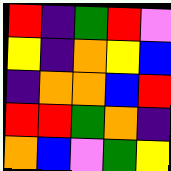[["red", "indigo", "green", "red", "violet"], ["yellow", "indigo", "orange", "yellow", "blue"], ["indigo", "orange", "orange", "blue", "red"], ["red", "red", "green", "orange", "indigo"], ["orange", "blue", "violet", "green", "yellow"]]